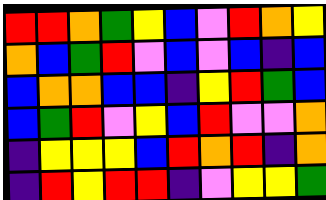[["red", "red", "orange", "green", "yellow", "blue", "violet", "red", "orange", "yellow"], ["orange", "blue", "green", "red", "violet", "blue", "violet", "blue", "indigo", "blue"], ["blue", "orange", "orange", "blue", "blue", "indigo", "yellow", "red", "green", "blue"], ["blue", "green", "red", "violet", "yellow", "blue", "red", "violet", "violet", "orange"], ["indigo", "yellow", "yellow", "yellow", "blue", "red", "orange", "red", "indigo", "orange"], ["indigo", "red", "yellow", "red", "red", "indigo", "violet", "yellow", "yellow", "green"]]